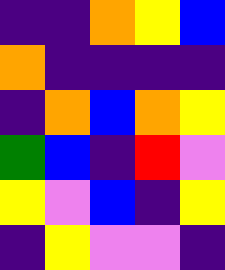[["indigo", "indigo", "orange", "yellow", "blue"], ["orange", "indigo", "indigo", "indigo", "indigo"], ["indigo", "orange", "blue", "orange", "yellow"], ["green", "blue", "indigo", "red", "violet"], ["yellow", "violet", "blue", "indigo", "yellow"], ["indigo", "yellow", "violet", "violet", "indigo"]]